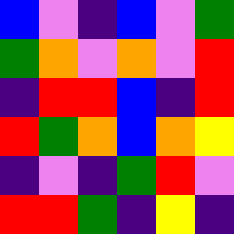[["blue", "violet", "indigo", "blue", "violet", "green"], ["green", "orange", "violet", "orange", "violet", "red"], ["indigo", "red", "red", "blue", "indigo", "red"], ["red", "green", "orange", "blue", "orange", "yellow"], ["indigo", "violet", "indigo", "green", "red", "violet"], ["red", "red", "green", "indigo", "yellow", "indigo"]]